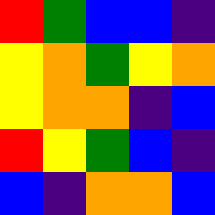[["red", "green", "blue", "blue", "indigo"], ["yellow", "orange", "green", "yellow", "orange"], ["yellow", "orange", "orange", "indigo", "blue"], ["red", "yellow", "green", "blue", "indigo"], ["blue", "indigo", "orange", "orange", "blue"]]